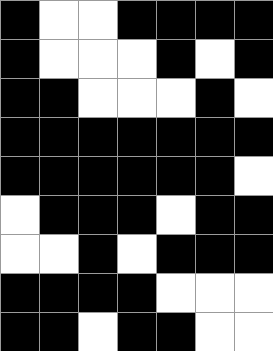[["black", "white", "white", "black", "black", "black", "black"], ["black", "white", "white", "white", "black", "white", "black"], ["black", "black", "white", "white", "white", "black", "white"], ["black", "black", "black", "black", "black", "black", "black"], ["black", "black", "black", "black", "black", "black", "white"], ["white", "black", "black", "black", "white", "black", "black"], ["white", "white", "black", "white", "black", "black", "black"], ["black", "black", "black", "black", "white", "white", "white"], ["black", "black", "white", "black", "black", "white", "white"]]